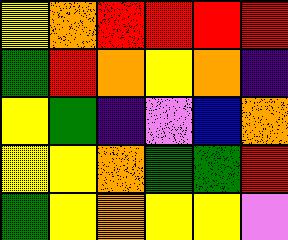[["yellow", "orange", "red", "red", "red", "red"], ["green", "red", "orange", "yellow", "orange", "indigo"], ["yellow", "green", "indigo", "violet", "blue", "orange"], ["yellow", "yellow", "orange", "green", "green", "red"], ["green", "yellow", "orange", "yellow", "yellow", "violet"]]